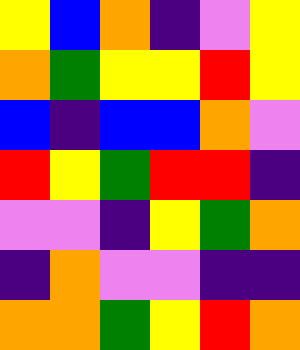[["yellow", "blue", "orange", "indigo", "violet", "yellow"], ["orange", "green", "yellow", "yellow", "red", "yellow"], ["blue", "indigo", "blue", "blue", "orange", "violet"], ["red", "yellow", "green", "red", "red", "indigo"], ["violet", "violet", "indigo", "yellow", "green", "orange"], ["indigo", "orange", "violet", "violet", "indigo", "indigo"], ["orange", "orange", "green", "yellow", "red", "orange"]]